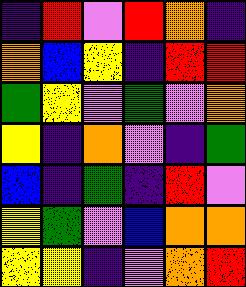[["indigo", "red", "violet", "red", "orange", "indigo"], ["orange", "blue", "yellow", "indigo", "red", "red"], ["green", "yellow", "violet", "green", "violet", "orange"], ["yellow", "indigo", "orange", "violet", "indigo", "green"], ["blue", "indigo", "green", "indigo", "red", "violet"], ["yellow", "green", "violet", "blue", "orange", "orange"], ["yellow", "yellow", "indigo", "violet", "orange", "red"]]